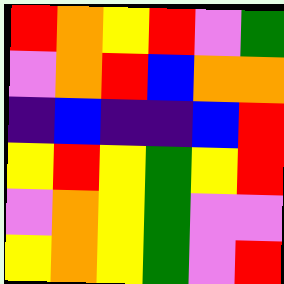[["red", "orange", "yellow", "red", "violet", "green"], ["violet", "orange", "red", "blue", "orange", "orange"], ["indigo", "blue", "indigo", "indigo", "blue", "red"], ["yellow", "red", "yellow", "green", "yellow", "red"], ["violet", "orange", "yellow", "green", "violet", "violet"], ["yellow", "orange", "yellow", "green", "violet", "red"]]